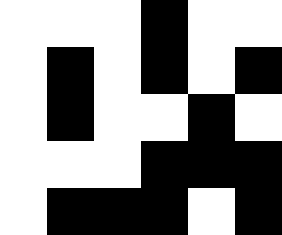[["white", "white", "white", "black", "white", "white"], ["white", "black", "white", "black", "white", "black"], ["white", "black", "white", "white", "black", "white"], ["white", "white", "white", "black", "black", "black"], ["white", "black", "black", "black", "white", "black"]]